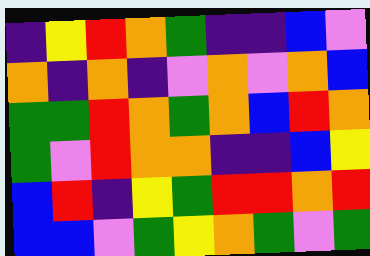[["indigo", "yellow", "red", "orange", "green", "indigo", "indigo", "blue", "violet"], ["orange", "indigo", "orange", "indigo", "violet", "orange", "violet", "orange", "blue"], ["green", "green", "red", "orange", "green", "orange", "blue", "red", "orange"], ["green", "violet", "red", "orange", "orange", "indigo", "indigo", "blue", "yellow"], ["blue", "red", "indigo", "yellow", "green", "red", "red", "orange", "red"], ["blue", "blue", "violet", "green", "yellow", "orange", "green", "violet", "green"]]